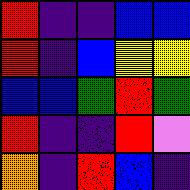[["red", "indigo", "indigo", "blue", "blue"], ["red", "indigo", "blue", "yellow", "yellow"], ["blue", "blue", "green", "red", "green"], ["red", "indigo", "indigo", "red", "violet"], ["orange", "indigo", "red", "blue", "indigo"]]